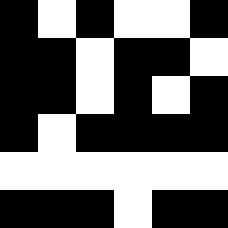[["black", "white", "black", "white", "white", "black"], ["black", "black", "white", "black", "black", "white"], ["black", "black", "white", "black", "white", "black"], ["black", "white", "black", "black", "black", "black"], ["white", "white", "white", "white", "white", "white"], ["black", "black", "black", "white", "black", "black"]]